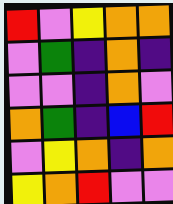[["red", "violet", "yellow", "orange", "orange"], ["violet", "green", "indigo", "orange", "indigo"], ["violet", "violet", "indigo", "orange", "violet"], ["orange", "green", "indigo", "blue", "red"], ["violet", "yellow", "orange", "indigo", "orange"], ["yellow", "orange", "red", "violet", "violet"]]